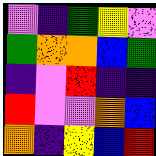[["violet", "indigo", "green", "yellow", "violet"], ["green", "orange", "orange", "blue", "green"], ["indigo", "violet", "red", "indigo", "indigo"], ["red", "violet", "violet", "orange", "blue"], ["orange", "indigo", "yellow", "blue", "red"]]